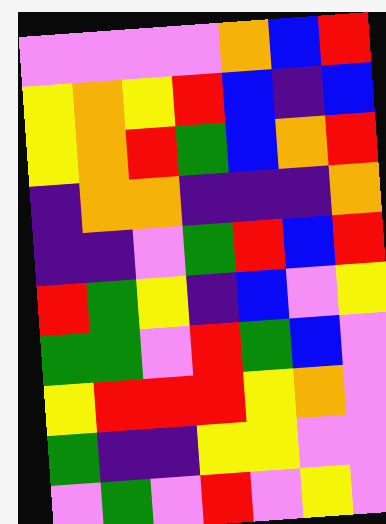[["violet", "violet", "violet", "violet", "orange", "blue", "red"], ["yellow", "orange", "yellow", "red", "blue", "indigo", "blue"], ["yellow", "orange", "red", "green", "blue", "orange", "red"], ["indigo", "orange", "orange", "indigo", "indigo", "indigo", "orange"], ["indigo", "indigo", "violet", "green", "red", "blue", "red"], ["red", "green", "yellow", "indigo", "blue", "violet", "yellow"], ["green", "green", "violet", "red", "green", "blue", "violet"], ["yellow", "red", "red", "red", "yellow", "orange", "violet"], ["green", "indigo", "indigo", "yellow", "yellow", "violet", "violet"], ["violet", "green", "violet", "red", "violet", "yellow", "violet"]]